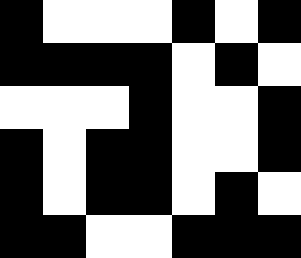[["black", "white", "white", "white", "black", "white", "black"], ["black", "black", "black", "black", "white", "black", "white"], ["white", "white", "white", "black", "white", "white", "black"], ["black", "white", "black", "black", "white", "white", "black"], ["black", "white", "black", "black", "white", "black", "white"], ["black", "black", "white", "white", "black", "black", "black"]]